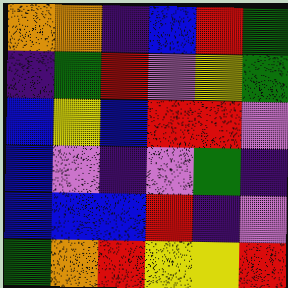[["orange", "orange", "indigo", "blue", "red", "green"], ["indigo", "green", "red", "violet", "yellow", "green"], ["blue", "yellow", "blue", "red", "red", "violet"], ["blue", "violet", "indigo", "violet", "green", "indigo"], ["blue", "blue", "blue", "red", "indigo", "violet"], ["green", "orange", "red", "yellow", "yellow", "red"]]